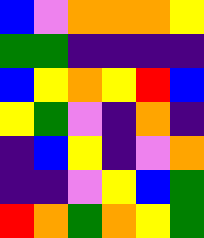[["blue", "violet", "orange", "orange", "orange", "yellow"], ["green", "green", "indigo", "indigo", "indigo", "indigo"], ["blue", "yellow", "orange", "yellow", "red", "blue"], ["yellow", "green", "violet", "indigo", "orange", "indigo"], ["indigo", "blue", "yellow", "indigo", "violet", "orange"], ["indigo", "indigo", "violet", "yellow", "blue", "green"], ["red", "orange", "green", "orange", "yellow", "green"]]